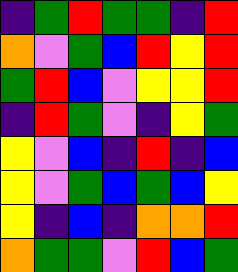[["indigo", "green", "red", "green", "green", "indigo", "red"], ["orange", "violet", "green", "blue", "red", "yellow", "red"], ["green", "red", "blue", "violet", "yellow", "yellow", "red"], ["indigo", "red", "green", "violet", "indigo", "yellow", "green"], ["yellow", "violet", "blue", "indigo", "red", "indigo", "blue"], ["yellow", "violet", "green", "blue", "green", "blue", "yellow"], ["yellow", "indigo", "blue", "indigo", "orange", "orange", "red"], ["orange", "green", "green", "violet", "red", "blue", "green"]]